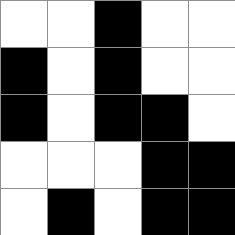[["white", "white", "black", "white", "white"], ["black", "white", "black", "white", "white"], ["black", "white", "black", "black", "white"], ["white", "white", "white", "black", "black"], ["white", "black", "white", "black", "black"]]